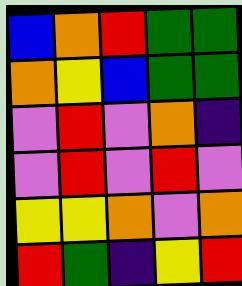[["blue", "orange", "red", "green", "green"], ["orange", "yellow", "blue", "green", "green"], ["violet", "red", "violet", "orange", "indigo"], ["violet", "red", "violet", "red", "violet"], ["yellow", "yellow", "orange", "violet", "orange"], ["red", "green", "indigo", "yellow", "red"]]